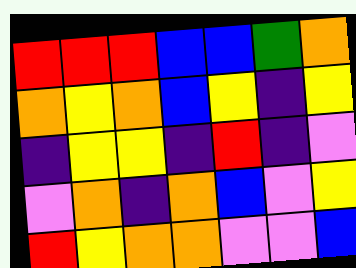[["red", "red", "red", "blue", "blue", "green", "orange"], ["orange", "yellow", "orange", "blue", "yellow", "indigo", "yellow"], ["indigo", "yellow", "yellow", "indigo", "red", "indigo", "violet"], ["violet", "orange", "indigo", "orange", "blue", "violet", "yellow"], ["red", "yellow", "orange", "orange", "violet", "violet", "blue"]]